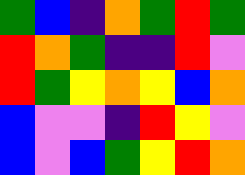[["green", "blue", "indigo", "orange", "green", "red", "green"], ["red", "orange", "green", "indigo", "indigo", "red", "violet"], ["red", "green", "yellow", "orange", "yellow", "blue", "orange"], ["blue", "violet", "violet", "indigo", "red", "yellow", "violet"], ["blue", "violet", "blue", "green", "yellow", "red", "orange"]]